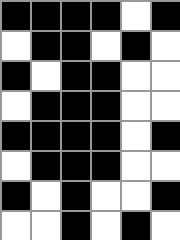[["black", "black", "black", "black", "white", "black"], ["white", "black", "black", "white", "black", "white"], ["black", "white", "black", "black", "white", "white"], ["white", "black", "black", "black", "white", "white"], ["black", "black", "black", "black", "white", "black"], ["white", "black", "black", "black", "white", "white"], ["black", "white", "black", "white", "white", "black"], ["white", "white", "black", "white", "black", "white"]]